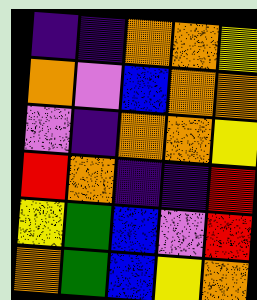[["indigo", "indigo", "orange", "orange", "yellow"], ["orange", "violet", "blue", "orange", "orange"], ["violet", "indigo", "orange", "orange", "yellow"], ["red", "orange", "indigo", "indigo", "red"], ["yellow", "green", "blue", "violet", "red"], ["orange", "green", "blue", "yellow", "orange"]]